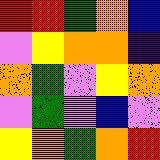[["red", "red", "green", "orange", "blue"], ["violet", "yellow", "orange", "orange", "indigo"], ["orange", "green", "violet", "yellow", "orange"], ["violet", "green", "violet", "blue", "violet"], ["yellow", "orange", "green", "orange", "red"]]